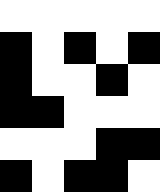[["white", "white", "white", "white", "white"], ["black", "white", "black", "white", "black"], ["black", "white", "white", "black", "white"], ["black", "black", "white", "white", "white"], ["white", "white", "white", "black", "black"], ["black", "white", "black", "black", "white"]]